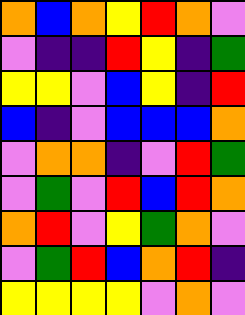[["orange", "blue", "orange", "yellow", "red", "orange", "violet"], ["violet", "indigo", "indigo", "red", "yellow", "indigo", "green"], ["yellow", "yellow", "violet", "blue", "yellow", "indigo", "red"], ["blue", "indigo", "violet", "blue", "blue", "blue", "orange"], ["violet", "orange", "orange", "indigo", "violet", "red", "green"], ["violet", "green", "violet", "red", "blue", "red", "orange"], ["orange", "red", "violet", "yellow", "green", "orange", "violet"], ["violet", "green", "red", "blue", "orange", "red", "indigo"], ["yellow", "yellow", "yellow", "yellow", "violet", "orange", "violet"]]